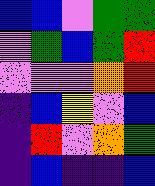[["blue", "blue", "violet", "green", "green"], ["violet", "green", "blue", "green", "red"], ["violet", "violet", "violet", "orange", "red"], ["indigo", "blue", "yellow", "violet", "blue"], ["indigo", "red", "violet", "orange", "green"], ["indigo", "blue", "indigo", "indigo", "blue"]]